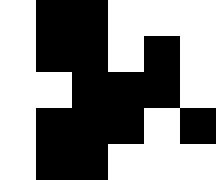[["white", "black", "black", "white", "white", "white"], ["white", "black", "black", "white", "black", "white"], ["white", "white", "black", "black", "black", "white"], ["white", "black", "black", "black", "white", "black"], ["white", "black", "black", "white", "white", "white"]]